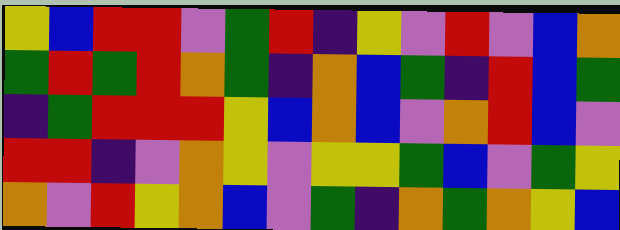[["yellow", "blue", "red", "red", "violet", "green", "red", "indigo", "yellow", "violet", "red", "violet", "blue", "orange"], ["green", "red", "green", "red", "orange", "green", "indigo", "orange", "blue", "green", "indigo", "red", "blue", "green"], ["indigo", "green", "red", "red", "red", "yellow", "blue", "orange", "blue", "violet", "orange", "red", "blue", "violet"], ["red", "red", "indigo", "violet", "orange", "yellow", "violet", "yellow", "yellow", "green", "blue", "violet", "green", "yellow"], ["orange", "violet", "red", "yellow", "orange", "blue", "violet", "green", "indigo", "orange", "green", "orange", "yellow", "blue"]]